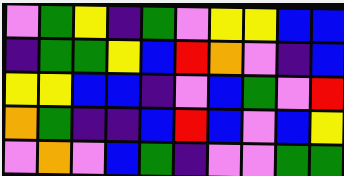[["violet", "green", "yellow", "indigo", "green", "violet", "yellow", "yellow", "blue", "blue"], ["indigo", "green", "green", "yellow", "blue", "red", "orange", "violet", "indigo", "blue"], ["yellow", "yellow", "blue", "blue", "indigo", "violet", "blue", "green", "violet", "red"], ["orange", "green", "indigo", "indigo", "blue", "red", "blue", "violet", "blue", "yellow"], ["violet", "orange", "violet", "blue", "green", "indigo", "violet", "violet", "green", "green"]]